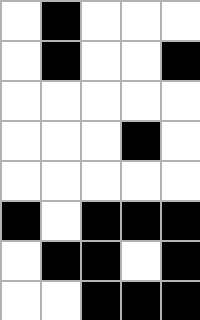[["white", "black", "white", "white", "white"], ["white", "black", "white", "white", "black"], ["white", "white", "white", "white", "white"], ["white", "white", "white", "black", "white"], ["white", "white", "white", "white", "white"], ["black", "white", "black", "black", "black"], ["white", "black", "black", "white", "black"], ["white", "white", "black", "black", "black"]]